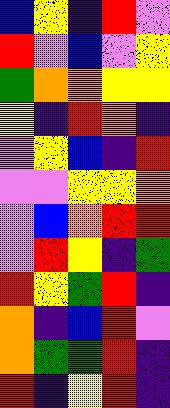[["blue", "yellow", "indigo", "red", "violet"], ["red", "violet", "blue", "violet", "yellow"], ["green", "orange", "orange", "yellow", "yellow"], ["yellow", "indigo", "red", "orange", "indigo"], ["violet", "yellow", "blue", "indigo", "red"], ["violet", "violet", "yellow", "yellow", "orange"], ["violet", "blue", "orange", "red", "red"], ["violet", "red", "yellow", "indigo", "green"], ["red", "yellow", "green", "red", "indigo"], ["orange", "indigo", "blue", "red", "violet"], ["orange", "green", "green", "red", "indigo"], ["red", "indigo", "yellow", "red", "indigo"]]